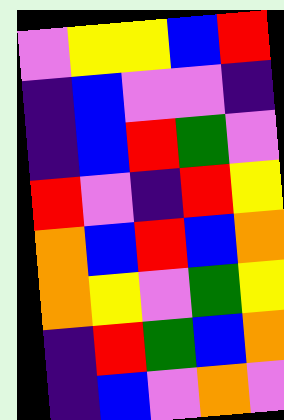[["violet", "yellow", "yellow", "blue", "red"], ["indigo", "blue", "violet", "violet", "indigo"], ["indigo", "blue", "red", "green", "violet"], ["red", "violet", "indigo", "red", "yellow"], ["orange", "blue", "red", "blue", "orange"], ["orange", "yellow", "violet", "green", "yellow"], ["indigo", "red", "green", "blue", "orange"], ["indigo", "blue", "violet", "orange", "violet"]]